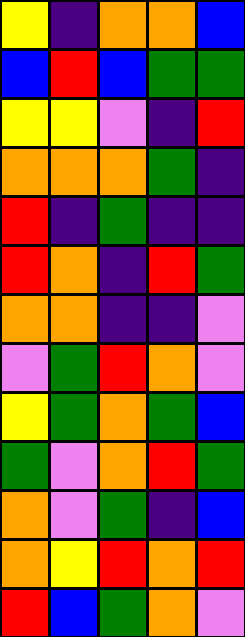[["yellow", "indigo", "orange", "orange", "blue"], ["blue", "red", "blue", "green", "green"], ["yellow", "yellow", "violet", "indigo", "red"], ["orange", "orange", "orange", "green", "indigo"], ["red", "indigo", "green", "indigo", "indigo"], ["red", "orange", "indigo", "red", "green"], ["orange", "orange", "indigo", "indigo", "violet"], ["violet", "green", "red", "orange", "violet"], ["yellow", "green", "orange", "green", "blue"], ["green", "violet", "orange", "red", "green"], ["orange", "violet", "green", "indigo", "blue"], ["orange", "yellow", "red", "orange", "red"], ["red", "blue", "green", "orange", "violet"]]